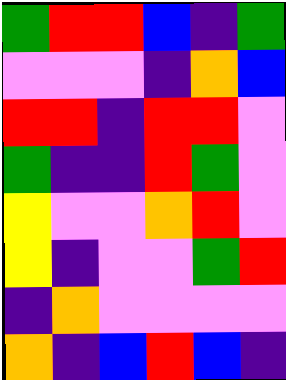[["green", "red", "red", "blue", "indigo", "green"], ["violet", "violet", "violet", "indigo", "orange", "blue"], ["red", "red", "indigo", "red", "red", "violet"], ["green", "indigo", "indigo", "red", "green", "violet"], ["yellow", "violet", "violet", "orange", "red", "violet"], ["yellow", "indigo", "violet", "violet", "green", "red"], ["indigo", "orange", "violet", "violet", "violet", "violet"], ["orange", "indigo", "blue", "red", "blue", "indigo"]]